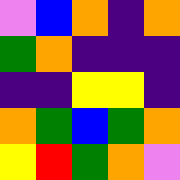[["violet", "blue", "orange", "indigo", "orange"], ["green", "orange", "indigo", "indigo", "indigo"], ["indigo", "indigo", "yellow", "yellow", "indigo"], ["orange", "green", "blue", "green", "orange"], ["yellow", "red", "green", "orange", "violet"]]